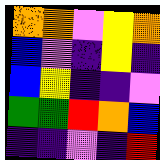[["orange", "orange", "violet", "yellow", "orange"], ["blue", "violet", "indigo", "yellow", "indigo"], ["blue", "yellow", "indigo", "indigo", "violet"], ["green", "green", "red", "orange", "blue"], ["indigo", "indigo", "violet", "indigo", "red"]]